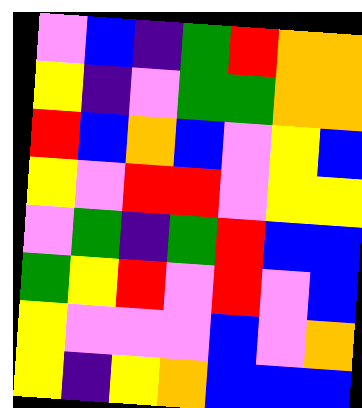[["violet", "blue", "indigo", "green", "red", "orange", "orange"], ["yellow", "indigo", "violet", "green", "green", "orange", "orange"], ["red", "blue", "orange", "blue", "violet", "yellow", "blue"], ["yellow", "violet", "red", "red", "violet", "yellow", "yellow"], ["violet", "green", "indigo", "green", "red", "blue", "blue"], ["green", "yellow", "red", "violet", "red", "violet", "blue"], ["yellow", "violet", "violet", "violet", "blue", "violet", "orange"], ["yellow", "indigo", "yellow", "orange", "blue", "blue", "blue"]]